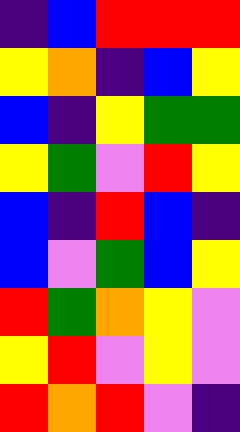[["indigo", "blue", "red", "red", "red"], ["yellow", "orange", "indigo", "blue", "yellow"], ["blue", "indigo", "yellow", "green", "green"], ["yellow", "green", "violet", "red", "yellow"], ["blue", "indigo", "red", "blue", "indigo"], ["blue", "violet", "green", "blue", "yellow"], ["red", "green", "orange", "yellow", "violet"], ["yellow", "red", "violet", "yellow", "violet"], ["red", "orange", "red", "violet", "indigo"]]